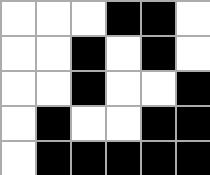[["white", "white", "white", "black", "black", "white"], ["white", "white", "black", "white", "black", "white"], ["white", "white", "black", "white", "white", "black"], ["white", "black", "white", "white", "black", "black"], ["white", "black", "black", "black", "black", "black"]]